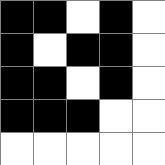[["black", "black", "white", "black", "white"], ["black", "white", "black", "black", "white"], ["black", "black", "white", "black", "white"], ["black", "black", "black", "white", "white"], ["white", "white", "white", "white", "white"]]